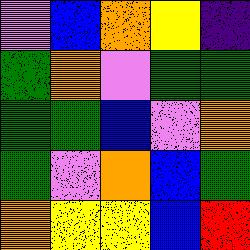[["violet", "blue", "orange", "yellow", "indigo"], ["green", "orange", "violet", "green", "green"], ["green", "green", "blue", "violet", "orange"], ["green", "violet", "orange", "blue", "green"], ["orange", "yellow", "yellow", "blue", "red"]]